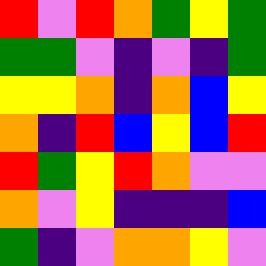[["red", "violet", "red", "orange", "green", "yellow", "green"], ["green", "green", "violet", "indigo", "violet", "indigo", "green"], ["yellow", "yellow", "orange", "indigo", "orange", "blue", "yellow"], ["orange", "indigo", "red", "blue", "yellow", "blue", "red"], ["red", "green", "yellow", "red", "orange", "violet", "violet"], ["orange", "violet", "yellow", "indigo", "indigo", "indigo", "blue"], ["green", "indigo", "violet", "orange", "orange", "yellow", "violet"]]